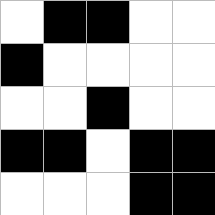[["white", "black", "black", "white", "white"], ["black", "white", "white", "white", "white"], ["white", "white", "black", "white", "white"], ["black", "black", "white", "black", "black"], ["white", "white", "white", "black", "black"]]